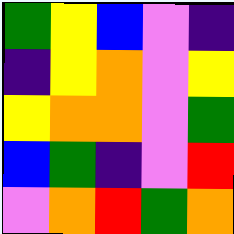[["green", "yellow", "blue", "violet", "indigo"], ["indigo", "yellow", "orange", "violet", "yellow"], ["yellow", "orange", "orange", "violet", "green"], ["blue", "green", "indigo", "violet", "red"], ["violet", "orange", "red", "green", "orange"]]